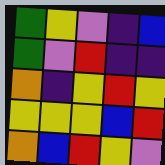[["green", "yellow", "violet", "indigo", "blue"], ["green", "violet", "red", "indigo", "indigo"], ["orange", "indigo", "yellow", "red", "yellow"], ["yellow", "yellow", "yellow", "blue", "red"], ["orange", "blue", "red", "yellow", "violet"]]